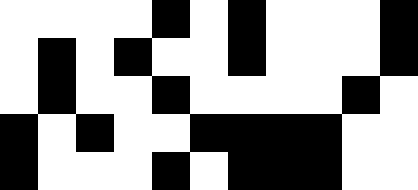[["white", "white", "white", "white", "black", "white", "black", "white", "white", "white", "black"], ["white", "black", "white", "black", "white", "white", "black", "white", "white", "white", "black"], ["white", "black", "white", "white", "black", "white", "white", "white", "white", "black", "white"], ["black", "white", "black", "white", "white", "black", "black", "black", "black", "white", "white"], ["black", "white", "white", "white", "black", "white", "black", "black", "black", "white", "white"]]